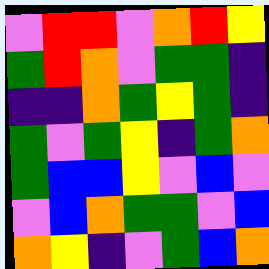[["violet", "red", "red", "violet", "orange", "red", "yellow"], ["green", "red", "orange", "violet", "green", "green", "indigo"], ["indigo", "indigo", "orange", "green", "yellow", "green", "indigo"], ["green", "violet", "green", "yellow", "indigo", "green", "orange"], ["green", "blue", "blue", "yellow", "violet", "blue", "violet"], ["violet", "blue", "orange", "green", "green", "violet", "blue"], ["orange", "yellow", "indigo", "violet", "green", "blue", "orange"]]